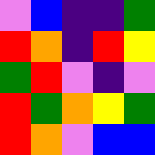[["violet", "blue", "indigo", "indigo", "green"], ["red", "orange", "indigo", "red", "yellow"], ["green", "red", "violet", "indigo", "violet"], ["red", "green", "orange", "yellow", "green"], ["red", "orange", "violet", "blue", "blue"]]